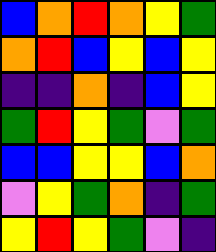[["blue", "orange", "red", "orange", "yellow", "green"], ["orange", "red", "blue", "yellow", "blue", "yellow"], ["indigo", "indigo", "orange", "indigo", "blue", "yellow"], ["green", "red", "yellow", "green", "violet", "green"], ["blue", "blue", "yellow", "yellow", "blue", "orange"], ["violet", "yellow", "green", "orange", "indigo", "green"], ["yellow", "red", "yellow", "green", "violet", "indigo"]]